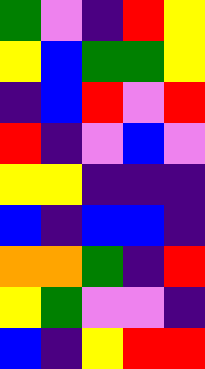[["green", "violet", "indigo", "red", "yellow"], ["yellow", "blue", "green", "green", "yellow"], ["indigo", "blue", "red", "violet", "red"], ["red", "indigo", "violet", "blue", "violet"], ["yellow", "yellow", "indigo", "indigo", "indigo"], ["blue", "indigo", "blue", "blue", "indigo"], ["orange", "orange", "green", "indigo", "red"], ["yellow", "green", "violet", "violet", "indigo"], ["blue", "indigo", "yellow", "red", "red"]]